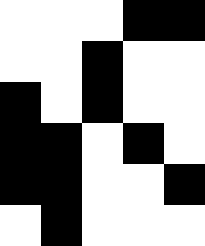[["white", "white", "white", "black", "black"], ["white", "white", "black", "white", "white"], ["black", "white", "black", "white", "white"], ["black", "black", "white", "black", "white"], ["black", "black", "white", "white", "black"], ["white", "black", "white", "white", "white"]]